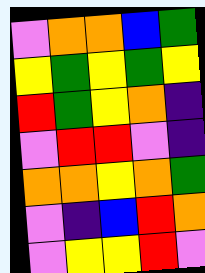[["violet", "orange", "orange", "blue", "green"], ["yellow", "green", "yellow", "green", "yellow"], ["red", "green", "yellow", "orange", "indigo"], ["violet", "red", "red", "violet", "indigo"], ["orange", "orange", "yellow", "orange", "green"], ["violet", "indigo", "blue", "red", "orange"], ["violet", "yellow", "yellow", "red", "violet"]]